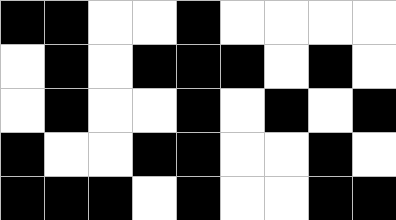[["black", "black", "white", "white", "black", "white", "white", "white", "white"], ["white", "black", "white", "black", "black", "black", "white", "black", "white"], ["white", "black", "white", "white", "black", "white", "black", "white", "black"], ["black", "white", "white", "black", "black", "white", "white", "black", "white"], ["black", "black", "black", "white", "black", "white", "white", "black", "black"]]